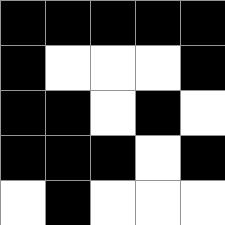[["black", "black", "black", "black", "black"], ["black", "white", "white", "white", "black"], ["black", "black", "white", "black", "white"], ["black", "black", "black", "white", "black"], ["white", "black", "white", "white", "white"]]